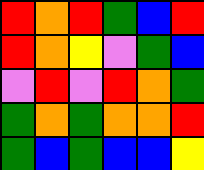[["red", "orange", "red", "green", "blue", "red"], ["red", "orange", "yellow", "violet", "green", "blue"], ["violet", "red", "violet", "red", "orange", "green"], ["green", "orange", "green", "orange", "orange", "red"], ["green", "blue", "green", "blue", "blue", "yellow"]]